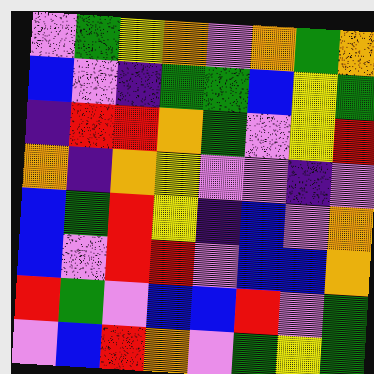[["violet", "green", "yellow", "orange", "violet", "orange", "green", "orange"], ["blue", "violet", "indigo", "green", "green", "blue", "yellow", "green"], ["indigo", "red", "red", "orange", "green", "violet", "yellow", "red"], ["orange", "indigo", "orange", "yellow", "violet", "violet", "indigo", "violet"], ["blue", "green", "red", "yellow", "indigo", "blue", "violet", "orange"], ["blue", "violet", "red", "red", "violet", "blue", "blue", "orange"], ["red", "green", "violet", "blue", "blue", "red", "violet", "green"], ["violet", "blue", "red", "orange", "violet", "green", "yellow", "green"]]